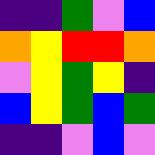[["indigo", "indigo", "green", "violet", "blue"], ["orange", "yellow", "red", "red", "orange"], ["violet", "yellow", "green", "yellow", "indigo"], ["blue", "yellow", "green", "blue", "green"], ["indigo", "indigo", "violet", "blue", "violet"]]